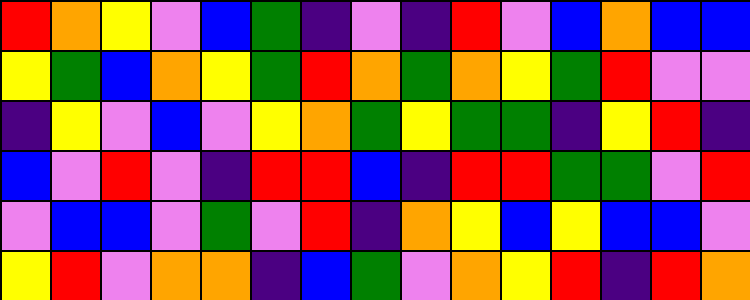[["red", "orange", "yellow", "violet", "blue", "green", "indigo", "violet", "indigo", "red", "violet", "blue", "orange", "blue", "blue"], ["yellow", "green", "blue", "orange", "yellow", "green", "red", "orange", "green", "orange", "yellow", "green", "red", "violet", "violet"], ["indigo", "yellow", "violet", "blue", "violet", "yellow", "orange", "green", "yellow", "green", "green", "indigo", "yellow", "red", "indigo"], ["blue", "violet", "red", "violet", "indigo", "red", "red", "blue", "indigo", "red", "red", "green", "green", "violet", "red"], ["violet", "blue", "blue", "violet", "green", "violet", "red", "indigo", "orange", "yellow", "blue", "yellow", "blue", "blue", "violet"], ["yellow", "red", "violet", "orange", "orange", "indigo", "blue", "green", "violet", "orange", "yellow", "red", "indigo", "red", "orange"]]